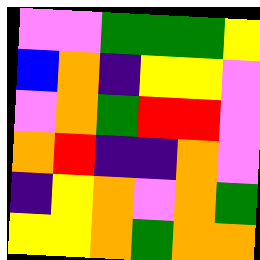[["violet", "violet", "green", "green", "green", "yellow"], ["blue", "orange", "indigo", "yellow", "yellow", "violet"], ["violet", "orange", "green", "red", "red", "violet"], ["orange", "red", "indigo", "indigo", "orange", "violet"], ["indigo", "yellow", "orange", "violet", "orange", "green"], ["yellow", "yellow", "orange", "green", "orange", "orange"]]